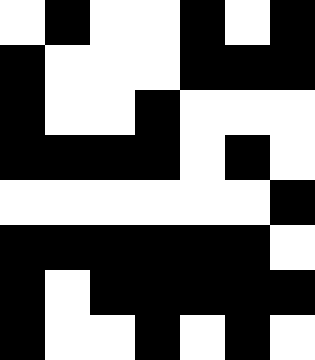[["white", "black", "white", "white", "black", "white", "black"], ["black", "white", "white", "white", "black", "black", "black"], ["black", "white", "white", "black", "white", "white", "white"], ["black", "black", "black", "black", "white", "black", "white"], ["white", "white", "white", "white", "white", "white", "black"], ["black", "black", "black", "black", "black", "black", "white"], ["black", "white", "black", "black", "black", "black", "black"], ["black", "white", "white", "black", "white", "black", "white"]]